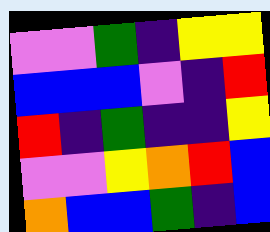[["violet", "violet", "green", "indigo", "yellow", "yellow"], ["blue", "blue", "blue", "violet", "indigo", "red"], ["red", "indigo", "green", "indigo", "indigo", "yellow"], ["violet", "violet", "yellow", "orange", "red", "blue"], ["orange", "blue", "blue", "green", "indigo", "blue"]]